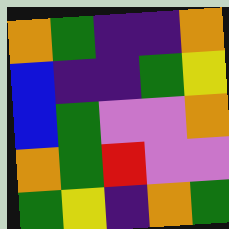[["orange", "green", "indigo", "indigo", "orange"], ["blue", "indigo", "indigo", "green", "yellow"], ["blue", "green", "violet", "violet", "orange"], ["orange", "green", "red", "violet", "violet"], ["green", "yellow", "indigo", "orange", "green"]]